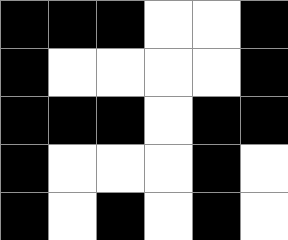[["black", "black", "black", "white", "white", "black"], ["black", "white", "white", "white", "white", "black"], ["black", "black", "black", "white", "black", "black"], ["black", "white", "white", "white", "black", "white"], ["black", "white", "black", "white", "black", "white"]]